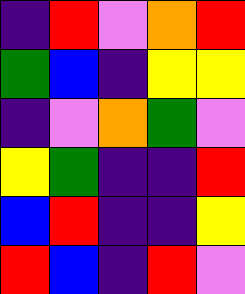[["indigo", "red", "violet", "orange", "red"], ["green", "blue", "indigo", "yellow", "yellow"], ["indigo", "violet", "orange", "green", "violet"], ["yellow", "green", "indigo", "indigo", "red"], ["blue", "red", "indigo", "indigo", "yellow"], ["red", "blue", "indigo", "red", "violet"]]